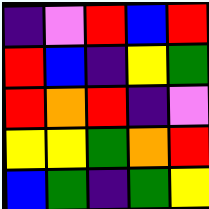[["indigo", "violet", "red", "blue", "red"], ["red", "blue", "indigo", "yellow", "green"], ["red", "orange", "red", "indigo", "violet"], ["yellow", "yellow", "green", "orange", "red"], ["blue", "green", "indigo", "green", "yellow"]]